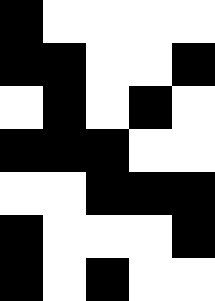[["black", "white", "white", "white", "white"], ["black", "black", "white", "white", "black"], ["white", "black", "white", "black", "white"], ["black", "black", "black", "white", "white"], ["white", "white", "black", "black", "black"], ["black", "white", "white", "white", "black"], ["black", "white", "black", "white", "white"]]